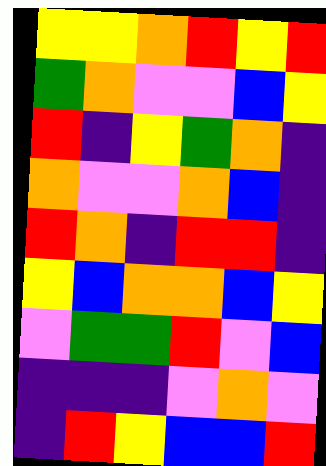[["yellow", "yellow", "orange", "red", "yellow", "red"], ["green", "orange", "violet", "violet", "blue", "yellow"], ["red", "indigo", "yellow", "green", "orange", "indigo"], ["orange", "violet", "violet", "orange", "blue", "indigo"], ["red", "orange", "indigo", "red", "red", "indigo"], ["yellow", "blue", "orange", "orange", "blue", "yellow"], ["violet", "green", "green", "red", "violet", "blue"], ["indigo", "indigo", "indigo", "violet", "orange", "violet"], ["indigo", "red", "yellow", "blue", "blue", "red"]]